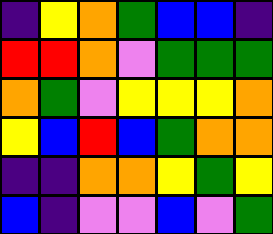[["indigo", "yellow", "orange", "green", "blue", "blue", "indigo"], ["red", "red", "orange", "violet", "green", "green", "green"], ["orange", "green", "violet", "yellow", "yellow", "yellow", "orange"], ["yellow", "blue", "red", "blue", "green", "orange", "orange"], ["indigo", "indigo", "orange", "orange", "yellow", "green", "yellow"], ["blue", "indigo", "violet", "violet", "blue", "violet", "green"]]